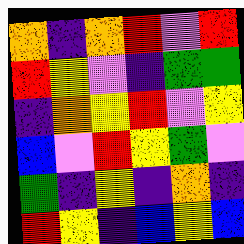[["orange", "indigo", "orange", "red", "violet", "red"], ["red", "yellow", "violet", "indigo", "green", "green"], ["indigo", "orange", "yellow", "red", "violet", "yellow"], ["blue", "violet", "red", "yellow", "green", "violet"], ["green", "indigo", "yellow", "indigo", "orange", "indigo"], ["red", "yellow", "indigo", "blue", "yellow", "blue"]]